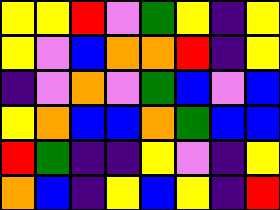[["yellow", "yellow", "red", "violet", "green", "yellow", "indigo", "yellow"], ["yellow", "violet", "blue", "orange", "orange", "red", "indigo", "yellow"], ["indigo", "violet", "orange", "violet", "green", "blue", "violet", "blue"], ["yellow", "orange", "blue", "blue", "orange", "green", "blue", "blue"], ["red", "green", "indigo", "indigo", "yellow", "violet", "indigo", "yellow"], ["orange", "blue", "indigo", "yellow", "blue", "yellow", "indigo", "red"]]